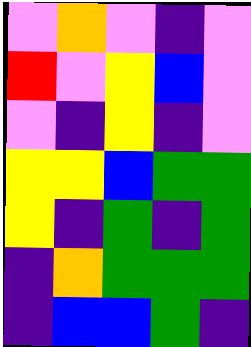[["violet", "orange", "violet", "indigo", "violet"], ["red", "violet", "yellow", "blue", "violet"], ["violet", "indigo", "yellow", "indigo", "violet"], ["yellow", "yellow", "blue", "green", "green"], ["yellow", "indigo", "green", "indigo", "green"], ["indigo", "orange", "green", "green", "green"], ["indigo", "blue", "blue", "green", "indigo"]]